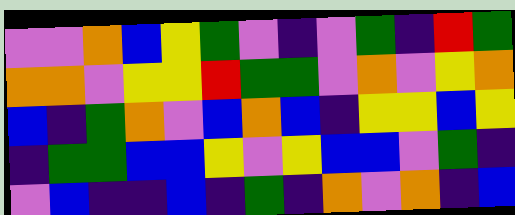[["violet", "violet", "orange", "blue", "yellow", "green", "violet", "indigo", "violet", "green", "indigo", "red", "green"], ["orange", "orange", "violet", "yellow", "yellow", "red", "green", "green", "violet", "orange", "violet", "yellow", "orange"], ["blue", "indigo", "green", "orange", "violet", "blue", "orange", "blue", "indigo", "yellow", "yellow", "blue", "yellow"], ["indigo", "green", "green", "blue", "blue", "yellow", "violet", "yellow", "blue", "blue", "violet", "green", "indigo"], ["violet", "blue", "indigo", "indigo", "blue", "indigo", "green", "indigo", "orange", "violet", "orange", "indigo", "blue"]]